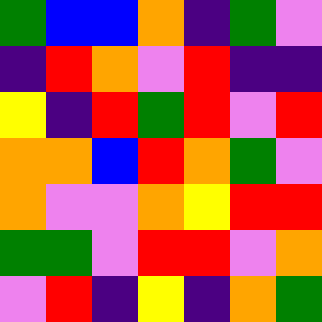[["green", "blue", "blue", "orange", "indigo", "green", "violet"], ["indigo", "red", "orange", "violet", "red", "indigo", "indigo"], ["yellow", "indigo", "red", "green", "red", "violet", "red"], ["orange", "orange", "blue", "red", "orange", "green", "violet"], ["orange", "violet", "violet", "orange", "yellow", "red", "red"], ["green", "green", "violet", "red", "red", "violet", "orange"], ["violet", "red", "indigo", "yellow", "indigo", "orange", "green"]]